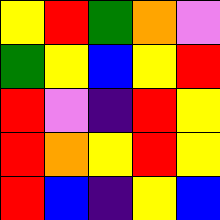[["yellow", "red", "green", "orange", "violet"], ["green", "yellow", "blue", "yellow", "red"], ["red", "violet", "indigo", "red", "yellow"], ["red", "orange", "yellow", "red", "yellow"], ["red", "blue", "indigo", "yellow", "blue"]]